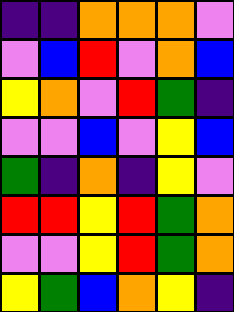[["indigo", "indigo", "orange", "orange", "orange", "violet"], ["violet", "blue", "red", "violet", "orange", "blue"], ["yellow", "orange", "violet", "red", "green", "indigo"], ["violet", "violet", "blue", "violet", "yellow", "blue"], ["green", "indigo", "orange", "indigo", "yellow", "violet"], ["red", "red", "yellow", "red", "green", "orange"], ["violet", "violet", "yellow", "red", "green", "orange"], ["yellow", "green", "blue", "orange", "yellow", "indigo"]]